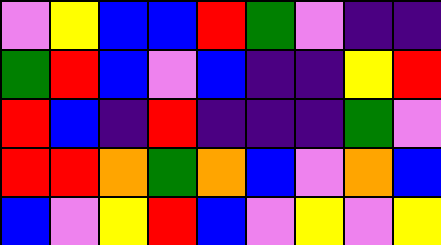[["violet", "yellow", "blue", "blue", "red", "green", "violet", "indigo", "indigo"], ["green", "red", "blue", "violet", "blue", "indigo", "indigo", "yellow", "red"], ["red", "blue", "indigo", "red", "indigo", "indigo", "indigo", "green", "violet"], ["red", "red", "orange", "green", "orange", "blue", "violet", "orange", "blue"], ["blue", "violet", "yellow", "red", "blue", "violet", "yellow", "violet", "yellow"]]